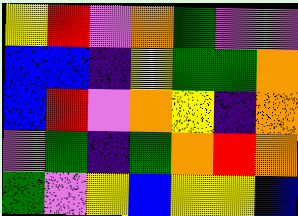[["yellow", "red", "violet", "orange", "green", "violet", "violet"], ["blue", "blue", "indigo", "yellow", "green", "green", "orange"], ["blue", "red", "violet", "orange", "yellow", "indigo", "orange"], ["violet", "green", "indigo", "green", "orange", "red", "orange"], ["green", "violet", "yellow", "blue", "yellow", "yellow", "blue"]]